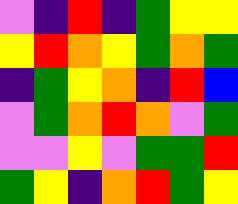[["violet", "indigo", "red", "indigo", "green", "yellow", "yellow"], ["yellow", "red", "orange", "yellow", "green", "orange", "green"], ["indigo", "green", "yellow", "orange", "indigo", "red", "blue"], ["violet", "green", "orange", "red", "orange", "violet", "green"], ["violet", "violet", "yellow", "violet", "green", "green", "red"], ["green", "yellow", "indigo", "orange", "red", "green", "yellow"]]